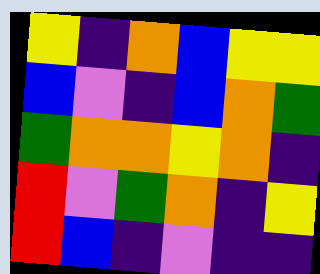[["yellow", "indigo", "orange", "blue", "yellow", "yellow"], ["blue", "violet", "indigo", "blue", "orange", "green"], ["green", "orange", "orange", "yellow", "orange", "indigo"], ["red", "violet", "green", "orange", "indigo", "yellow"], ["red", "blue", "indigo", "violet", "indigo", "indigo"]]